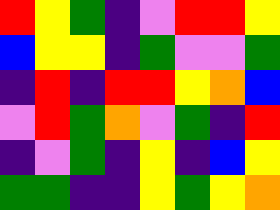[["red", "yellow", "green", "indigo", "violet", "red", "red", "yellow"], ["blue", "yellow", "yellow", "indigo", "green", "violet", "violet", "green"], ["indigo", "red", "indigo", "red", "red", "yellow", "orange", "blue"], ["violet", "red", "green", "orange", "violet", "green", "indigo", "red"], ["indigo", "violet", "green", "indigo", "yellow", "indigo", "blue", "yellow"], ["green", "green", "indigo", "indigo", "yellow", "green", "yellow", "orange"]]